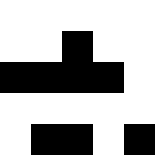[["white", "white", "white", "white", "white"], ["white", "white", "black", "white", "white"], ["black", "black", "black", "black", "white"], ["white", "white", "white", "white", "white"], ["white", "black", "black", "white", "black"]]